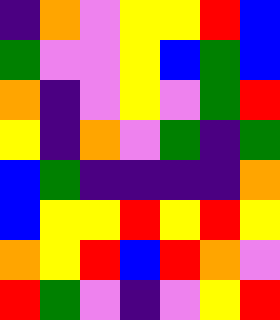[["indigo", "orange", "violet", "yellow", "yellow", "red", "blue"], ["green", "violet", "violet", "yellow", "blue", "green", "blue"], ["orange", "indigo", "violet", "yellow", "violet", "green", "red"], ["yellow", "indigo", "orange", "violet", "green", "indigo", "green"], ["blue", "green", "indigo", "indigo", "indigo", "indigo", "orange"], ["blue", "yellow", "yellow", "red", "yellow", "red", "yellow"], ["orange", "yellow", "red", "blue", "red", "orange", "violet"], ["red", "green", "violet", "indigo", "violet", "yellow", "red"]]